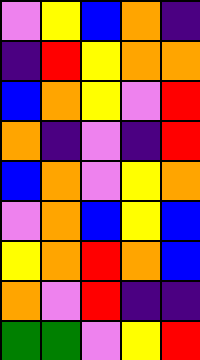[["violet", "yellow", "blue", "orange", "indigo"], ["indigo", "red", "yellow", "orange", "orange"], ["blue", "orange", "yellow", "violet", "red"], ["orange", "indigo", "violet", "indigo", "red"], ["blue", "orange", "violet", "yellow", "orange"], ["violet", "orange", "blue", "yellow", "blue"], ["yellow", "orange", "red", "orange", "blue"], ["orange", "violet", "red", "indigo", "indigo"], ["green", "green", "violet", "yellow", "red"]]